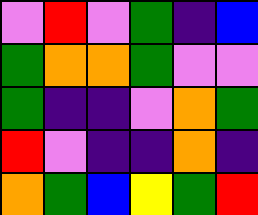[["violet", "red", "violet", "green", "indigo", "blue"], ["green", "orange", "orange", "green", "violet", "violet"], ["green", "indigo", "indigo", "violet", "orange", "green"], ["red", "violet", "indigo", "indigo", "orange", "indigo"], ["orange", "green", "blue", "yellow", "green", "red"]]